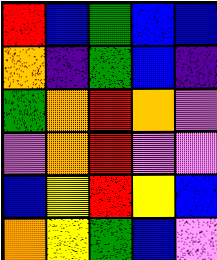[["red", "blue", "green", "blue", "blue"], ["orange", "indigo", "green", "blue", "indigo"], ["green", "orange", "red", "orange", "violet"], ["violet", "orange", "red", "violet", "violet"], ["blue", "yellow", "red", "yellow", "blue"], ["orange", "yellow", "green", "blue", "violet"]]